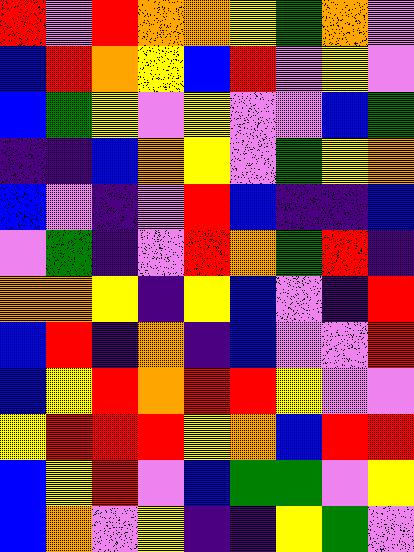[["red", "violet", "red", "orange", "orange", "yellow", "green", "orange", "violet"], ["blue", "red", "orange", "yellow", "blue", "red", "violet", "yellow", "violet"], ["blue", "green", "yellow", "violet", "yellow", "violet", "violet", "blue", "green"], ["indigo", "indigo", "blue", "orange", "yellow", "violet", "green", "yellow", "orange"], ["blue", "violet", "indigo", "violet", "red", "blue", "indigo", "indigo", "blue"], ["violet", "green", "indigo", "violet", "red", "orange", "green", "red", "indigo"], ["orange", "orange", "yellow", "indigo", "yellow", "blue", "violet", "indigo", "red"], ["blue", "red", "indigo", "orange", "indigo", "blue", "violet", "violet", "red"], ["blue", "yellow", "red", "orange", "red", "red", "yellow", "violet", "violet"], ["yellow", "red", "red", "red", "yellow", "orange", "blue", "red", "red"], ["blue", "yellow", "red", "violet", "blue", "green", "green", "violet", "yellow"], ["blue", "orange", "violet", "yellow", "indigo", "indigo", "yellow", "green", "violet"]]